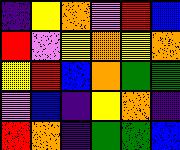[["indigo", "yellow", "orange", "violet", "red", "blue"], ["red", "violet", "yellow", "orange", "yellow", "orange"], ["yellow", "red", "blue", "orange", "green", "green"], ["violet", "blue", "indigo", "yellow", "orange", "indigo"], ["red", "orange", "indigo", "green", "green", "blue"]]